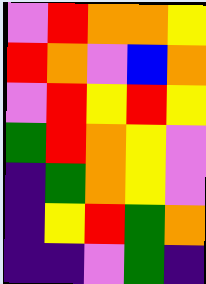[["violet", "red", "orange", "orange", "yellow"], ["red", "orange", "violet", "blue", "orange"], ["violet", "red", "yellow", "red", "yellow"], ["green", "red", "orange", "yellow", "violet"], ["indigo", "green", "orange", "yellow", "violet"], ["indigo", "yellow", "red", "green", "orange"], ["indigo", "indigo", "violet", "green", "indigo"]]